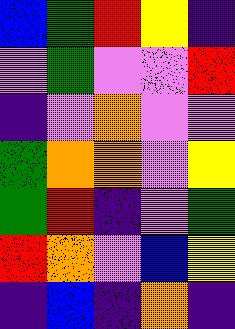[["blue", "green", "red", "yellow", "indigo"], ["violet", "green", "violet", "violet", "red"], ["indigo", "violet", "orange", "violet", "violet"], ["green", "orange", "orange", "violet", "yellow"], ["green", "red", "indigo", "violet", "green"], ["red", "orange", "violet", "blue", "yellow"], ["indigo", "blue", "indigo", "orange", "indigo"]]